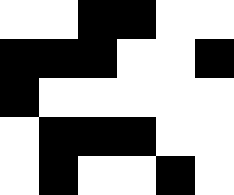[["white", "white", "black", "black", "white", "white"], ["black", "black", "black", "white", "white", "black"], ["black", "white", "white", "white", "white", "white"], ["white", "black", "black", "black", "white", "white"], ["white", "black", "white", "white", "black", "white"]]